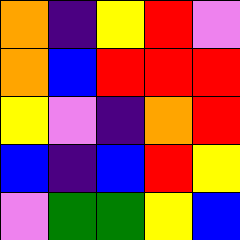[["orange", "indigo", "yellow", "red", "violet"], ["orange", "blue", "red", "red", "red"], ["yellow", "violet", "indigo", "orange", "red"], ["blue", "indigo", "blue", "red", "yellow"], ["violet", "green", "green", "yellow", "blue"]]